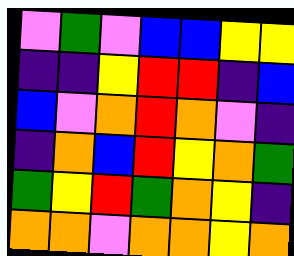[["violet", "green", "violet", "blue", "blue", "yellow", "yellow"], ["indigo", "indigo", "yellow", "red", "red", "indigo", "blue"], ["blue", "violet", "orange", "red", "orange", "violet", "indigo"], ["indigo", "orange", "blue", "red", "yellow", "orange", "green"], ["green", "yellow", "red", "green", "orange", "yellow", "indigo"], ["orange", "orange", "violet", "orange", "orange", "yellow", "orange"]]